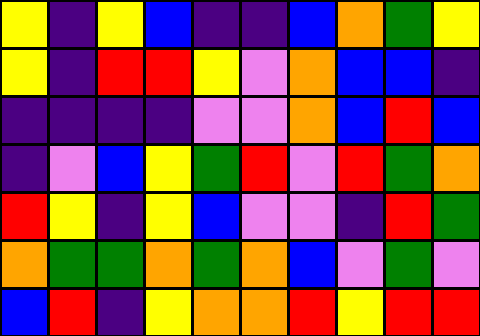[["yellow", "indigo", "yellow", "blue", "indigo", "indigo", "blue", "orange", "green", "yellow"], ["yellow", "indigo", "red", "red", "yellow", "violet", "orange", "blue", "blue", "indigo"], ["indigo", "indigo", "indigo", "indigo", "violet", "violet", "orange", "blue", "red", "blue"], ["indigo", "violet", "blue", "yellow", "green", "red", "violet", "red", "green", "orange"], ["red", "yellow", "indigo", "yellow", "blue", "violet", "violet", "indigo", "red", "green"], ["orange", "green", "green", "orange", "green", "orange", "blue", "violet", "green", "violet"], ["blue", "red", "indigo", "yellow", "orange", "orange", "red", "yellow", "red", "red"]]